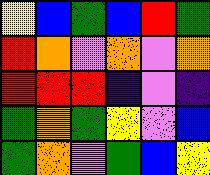[["yellow", "blue", "green", "blue", "red", "green"], ["red", "orange", "violet", "orange", "violet", "orange"], ["red", "red", "red", "indigo", "violet", "indigo"], ["green", "orange", "green", "yellow", "violet", "blue"], ["green", "orange", "violet", "green", "blue", "yellow"]]